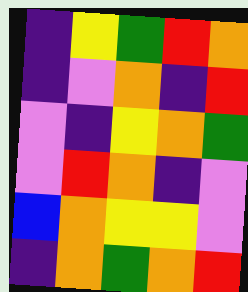[["indigo", "yellow", "green", "red", "orange"], ["indigo", "violet", "orange", "indigo", "red"], ["violet", "indigo", "yellow", "orange", "green"], ["violet", "red", "orange", "indigo", "violet"], ["blue", "orange", "yellow", "yellow", "violet"], ["indigo", "orange", "green", "orange", "red"]]